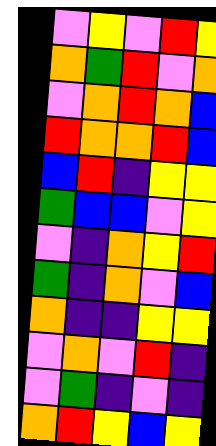[["violet", "yellow", "violet", "red", "yellow"], ["orange", "green", "red", "violet", "orange"], ["violet", "orange", "red", "orange", "blue"], ["red", "orange", "orange", "red", "blue"], ["blue", "red", "indigo", "yellow", "yellow"], ["green", "blue", "blue", "violet", "yellow"], ["violet", "indigo", "orange", "yellow", "red"], ["green", "indigo", "orange", "violet", "blue"], ["orange", "indigo", "indigo", "yellow", "yellow"], ["violet", "orange", "violet", "red", "indigo"], ["violet", "green", "indigo", "violet", "indigo"], ["orange", "red", "yellow", "blue", "yellow"]]